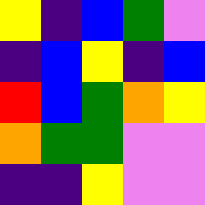[["yellow", "indigo", "blue", "green", "violet"], ["indigo", "blue", "yellow", "indigo", "blue"], ["red", "blue", "green", "orange", "yellow"], ["orange", "green", "green", "violet", "violet"], ["indigo", "indigo", "yellow", "violet", "violet"]]